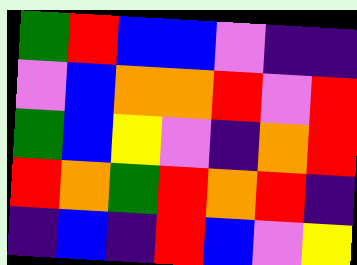[["green", "red", "blue", "blue", "violet", "indigo", "indigo"], ["violet", "blue", "orange", "orange", "red", "violet", "red"], ["green", "blue", "yellow", "violet", "indigo", "orange", "red"], ["red", "orange", "green", "red", "orange", "red", "indigo"], ["indigo", "blue", "indigo", "red", "blue", "violet", "yellow"]]